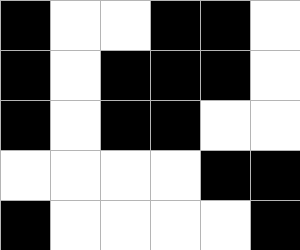[["black", "white", "white", "black", "black", "white"], ["black", "white", "black", "black", "black", "white"], ["black", "white", "black", "black", "white", "white"], ["white", "white", "white", "white", "black", "black"], ["black", "white", "white", "white", "white", "black"]]